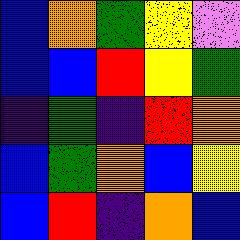[["blue", "orange", "green", "yellow", "violet"], ["blue", "blue", "red", "yellow", "green"], ["indigo", "green", "indigo", "red", "orange"], ["blue", "green", "orange", "blue", "yellow"], ["blue", "red", "indigo", "orange", "blue"]]